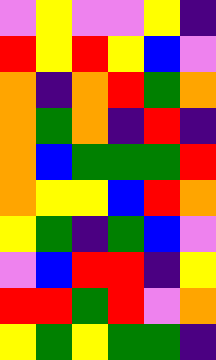[["violet", "yellow", "violet", "violet", "yellow", "indigo"], ["red", "yellow", "red", "yellow", "blue", "violet"], ["orange", "indigo", "orange", "red", "green", "orange"], ["orange", "green", "orange", "indigo", "red", "indigo"], ["orange", "blue", "green", "green", "green", "red"], ["orange", "yellow", "yellow", "blue", "red", "orange"], ["yellow", "green", "indigo", "green", "blue", "violet"], ["violet", "blue", "red", "red", "indigo", "yellow"], ["red", "red", "green", "red", "violet", "orange"], ["yellow", "green", "yellow", "green", "green", "indigo"]]